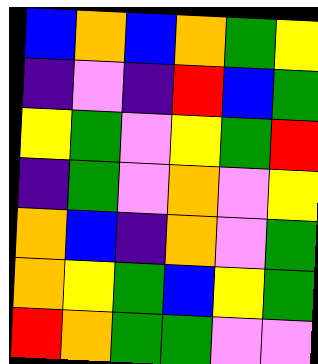[["blue", "orange", "blue", "orange", "green", "yellow"], ["indigo", "violet", "indigo", "red", "blue", "green"], ["yellow", "green", "violet", "yellow", "green", "red"], ["indigo", "green", "violet", "orange", "violet", "yellow"], ["orange", "blue", "indigo", "orange", "violet", "green"], ["orange", "yellow", "green", "blue", "yellow", "green"], ["red", "orange", "green", "green", "violet", "violet"]]